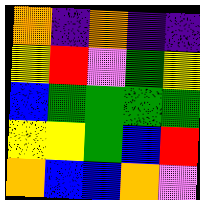[["orange", "indigo", "orange", "indigo", "indigo"], ["yellow", "red", "violet", "green", "yellow"], ["blue", "green", "green", "green", "green"], ["yellow", "yellow", "green", "blue", "red"], ["orange", "blue", "blue", "orange", "violet"]]